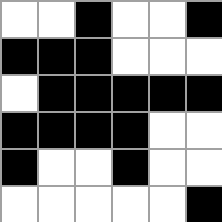[["white", "white", "black", "white", "white", "black"], ["black", "black", "black", "white", "white", "white"], ["white", "black", "black", "black", "black", "black"], ["black", "black", "black", "black", "white", "white"], ["black", "white", "white", "black", "white", "white"], ["white", "white", "white", "white", "white", "black"]]